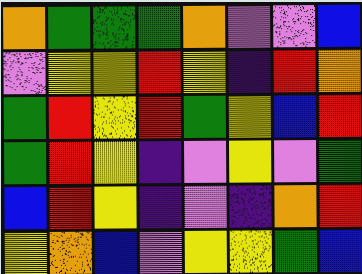[["orange", "green", "green", "green", "orange", "violet", "violet", "blue"], ["violet", "yellow", "yellow", "red", "yellow", "indigo", "red", "orange"], ["green", "red", "yellow", "red", "green", "yellow", "blue", "red"], ["green", "red", "yellow", "indigo", "violet", "yellow", "violet", "green"], ["blue", "red", "yellow", "indigo", "violet", "indigo", "orange", "red"], ["yellow", "orange", "blue", "violet", "yellow", "yellow", "green", "blue"]]